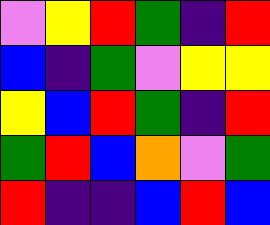[["violet", "yellow", "red", "green", "indigo", "red"], ["blue", "indigo", "green", "violet", "yellow", "yellow"], ["yellow", "blue", "red", "green", "indigo", "red"], ["green", "red", "blue", "orange", "violet", "green"], ["red", "indigo", "indigo", "blue", "red", "blue"]]